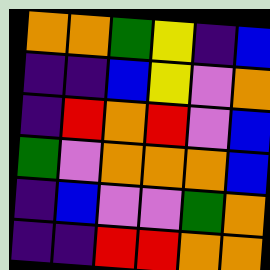[["orange", "orange", "green", "yellow", "indigo", "blue"], ["indigo", "indigo", "blue", "yellow", "violet", "orange"], ["indigo", "red", "orange", "red", "violet", "blue"], ["green", "violet", "orange", "orange", "orange", "blue"], ["indigo", "blue", "violet", "violet", "green", "orange"], ["indigo", "indigo", "red", "red", "orange", "orange"]]